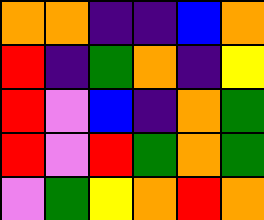[["orange", "orange", "indigo", "indigo", "blue", "orange"], ["red", "indigo", "green", "orange", "indigo", "yellow"], ["red", "violet", "blue", "indigo", "orange", "green"], ["red", "violet", "red", "green", "orange", "green"], ["violet", "green", "yellow", "orange", "red", "orange"]]